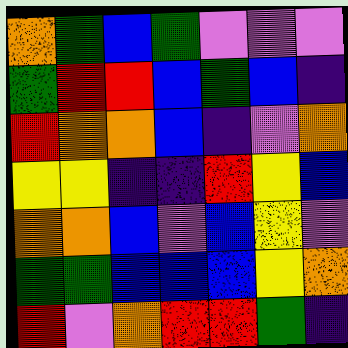[["orange", "green", "blue", "green", "violet", "violet", "violet"], ["green", "red", "red", "blue", "green", "blue", "indigo"], ["red", "orange", "orange", "blue", "indigo", "violet", "orange"], ["yellow", "yellow", "indigo", "indigo", "red", "yellow", "blue"], ["orange", "orange", "blue", "violet", "blue", "yellow", "violet"], ["green", "green", "blue", "blue", "blue", "yellow", "orange"], ["red", "violet", "orange", "red", "red", "green", "indigo"]]